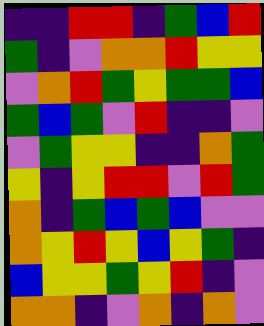[["indigo", "indigo", "red", "red", "indigo", "green", "blue", "red"], ["green", "indigo", "violet", "orange", "orange", "red", "yellow", "yellow"], ["violet", "orange", "red", "green", "yellow", "green", "green", "blue"], ["green", "blue", "green", "violet", "red", "indigo", "indigo", "violet"], ["violet", "green", "yellow", "yellow", "indigo", "indigo", "orange", "green"], ["yellow", "indigo", "yellow", "red", "red", "violet", "red", "green"], ["orange", "indigo", "green", "blue", "green", "blue", "violet", "violet"], ["orange", "yellow", "red", "yellow", "blue", "yellow", "green", "indigo"], ["blue", "yellow", "yellow", "green", "yellow", "red", "indigo", "violet"], ["orange", "orange", "indigo", "violet", "orange", "indigo", "orange", "violet"]]